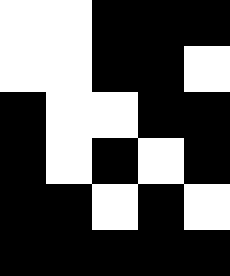[["white", "white", "black", "black", "black"], ["white", "white", "black", "black", "white"], ["black", "white", "white", "black", "black"], ["black", "white", "black", "white", "black"], ["black", "black", "white", "black", "white"], ["black", "black", "black", "black", "black"]]